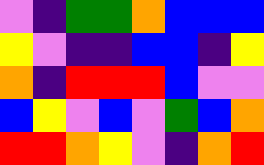[["violet", "indigo", "green", "green", "orange", "blue", "blue", "blue"], ["yellow", "violet", "indigo", "indigo", "blue", "blue", "indigo", "yellow"], ["orange", "indigo", "red", "red", "red", "blue", "violet", "violet"], ["blue", "yellow", "violet", "blue", "violet", "green", "blue", "orange"], ["red", "red", "orange", "yellow", "violet", "indigo", "orange", "red"]]